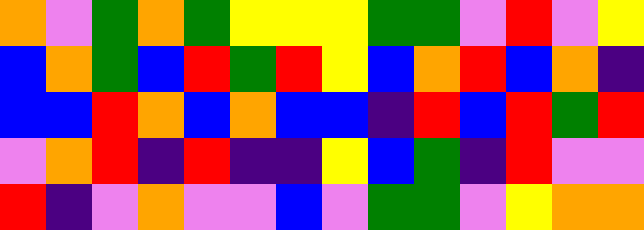[["orange", "violet", "green", "orange", "green", "yellow", "yellow", "yellow", "green", "green", "violet", "red", "violet", "yellow"], ["blue", "orange", "green", "blue", "red", "green", "red", "yellow", "blue", "orange", "red", "blue", "orange", "indigo"], ["blue", "blue", "red", "orange", "blue", "orange", "blue", "blue", "indigo", "red", "blue", "red", "green", "red"], ["violet", "orange", "red", "indigo", "red", "indigo", "indigo", "yellow", "blue", "green", "indigo", "red", "violet", "violet"], ["red", "indigo", "violet", "orange", "violet", "violet", "blue", "violet", "green", "green", "violet", "yellow", "orange", "orange"]]